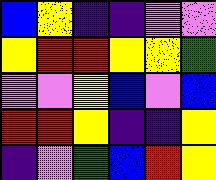[["blue", "yellow", "indigo", "indigo", "violet", "violet"], ["yellow", "red", "red", "yellow", "yellow", "green"], ["violet", "violet", "yellow", "blue", "violet", "blue"], ["red", "red", "yellow", "indigo", "indigo", "yellow"], ["indigo", "violet", "green", "blue", "red", "yellow"]]